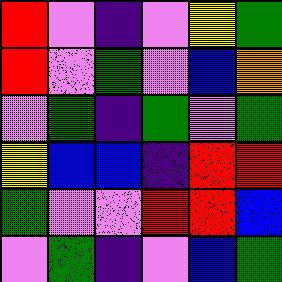[["red", "violet", "indigo", "violet", "yellow", "green"], ["red", "violet", "green", "violet", "blue", "orange"], ["violet", "green", "indigo", "green", "violet", "green"], ["yellow", "blue", "blue", "indigo", "red", "red"], ["green", "violet", "violet", "red", "red", "blue"], ["violet", "green", "indigo", "violet", "blue", "green"]]